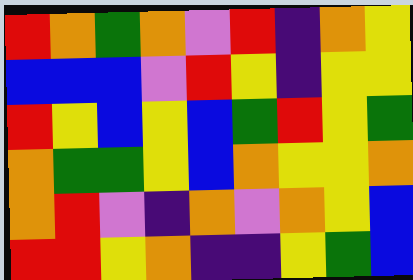[["red", "orange", "green", "orange", "violet", "red", "indigo", "orange", "yellow"], ["blue", "blue", "blue", "violet", "red", "yellow", "indigo", "yellow", "yellow"], ["red", "yellow", "blue", "yellow", "blue", "green", "red", "yellow", "green"], ["orange", "green", "green", "yellow", "blue", "orange", "yellow", "yellow", "orange"], ["orange", "red", "violet", "indigo", "orange", "violet", "orange", "yellow", "blue"], ["red", "red", "yellow", "orange", "indigo", "indigo", "yellow", "green", "blue"]]